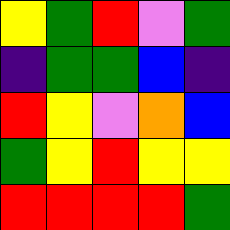[["yellow", "green", "red", "violet", "green"], ["indigo", "green", "green", "blue", "indigo"], ["red", "yellow", "violet", "orange", "blue"], ["green", "yellow", "red", "yellow", "yellow"], ["red", "red", "red", "red", "green"]]